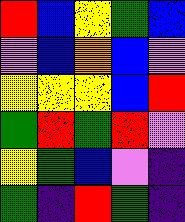[["red", "blue", "yellow", "green", "blue"], ["violet", "blue", "orange", "blue", "violet"], ["yellow", "yellow", "yellow", "blue", "red"], ["green", "red", "green", "red", "violet"], ["yellow", "green", "blue", "violet", "indigo"], ["green", "indigo", "red", "green", "indigo"]]